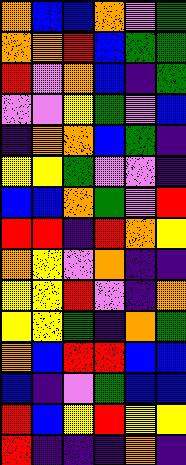[["orange", "blue", "blue", "orange", "violet", "green"], ["orange", "orange", "red", "blue", "green", "green"], ["red", "violet", "orange", "blue", "indigo", "green"], ["violet", "violet", "yellow", "green", "violet", "blue"], ["indigo", "orange", "orange", "blue", "green", "indigo"], ["yellow", "yellow", "green", "violet", "violet", "indigo"], ["blue", "blue", "orange", "green", "violet", "red"], ["red", "red", "indigo", "red", "orange", "yellow"], ["orange", "yellow", "violet", "orange", "indigo", "indigo"], ["yellow", "yellow", "red", "violet", "indigo", "orange"], ["yellow", "yellow", "green", "indigo", "orange", "green"], ["orange", "blue", "red", "red", "blue", "blue"], ["blue", "indigo", "violet", "green", "blue", "blue"], ["red", "blue", "yellow", "red", "yellow", "yellow"], ["red", "indigo", "indigo", "indigo", "orange", "indigo"]]